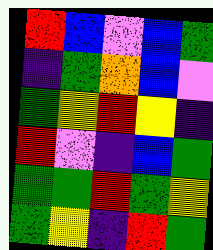[["red", "blue", "violet", "blue", "green"], ["indigo", "green", "orange", "blue", "violet"], ["green", "yellow", "red", "yellow", "indigo"], ["red", "violet", "indigo", "blue", "green"], ["green", "green", "red", "green", "yellow"], ["green", "yellow", "indigo", "red", "green"]]